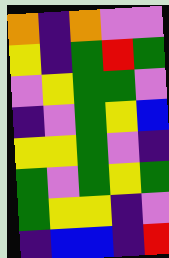[["orange", "indigo", "orange", "violet", "violet"], ["yellow", "indigo", "green", "red", "green"], ["violet", "yellow", "green", "green", "violet"], ["indigo", "violet", "green", "yellow", "blue"], ["yellow", "yellow", "green", "violet", "indigo"], ["green", "violet", "green", "yellow", "green"], ["green", "yellow", "yellow", "indigo", "violet"], ["indigo", "blue", "blue", "indigo", "red"]]